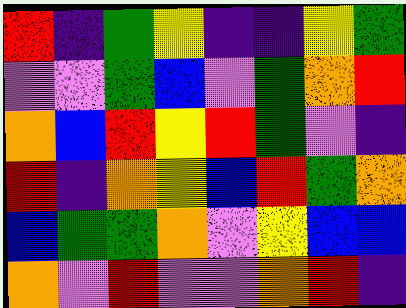[["red", "indigo", "green", "yellow", "indigo", "indigo", "yellow", "green"], ["violet", "violet", "green", "blue", "violet", "green", "orange", "red"], ["orange", "blue", "red", "yellow", "red", "green", "violet", "indigo"], ["red", "indigo", "orange", "yellow", "blue", "red", "green", "orange"], ["blue", "green", "green", "orange", "violet", "yellow", "blue", "blue"], ["orange", "violet", "red", "violet", "violet", "orange", "red", "indigo"]]